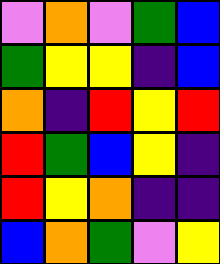[["violet", "orange", "violet", "green", "blue"], ["green", "yellow", "yellow", "indigo", "blue"], ["orange", "indigo", "red", "yellow", "red"], ["red", "green", "blue", "yellow", "indigo"], ["red", "yellow", "orange", "indigo", "indigo"], ["blue", "orange", "green", "violet", "yellow"]]